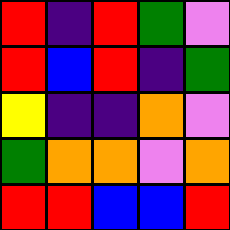[["red", "indigo", "red", "green", "violet"], ["red", "blue", "red", "indigo", "green"], ["yellow", "indigo", "indigo", "orange", "violet"], ["green", "orange", "orange", "violet", "orange"], ["red", "red", "blue", "blue", "red"]]